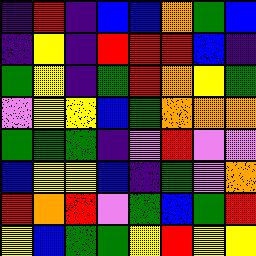[["indigo", "red", "indigo", "blue", "blue", "orange", "green", "blue"], ["indigo", "yellow", "indigo", "red", "red", "red", "blue", "indigo"], ["green", "yellow", "indigo", "green", "red", "orange", "yellow", "green"], ["violet", "yellow", "yellow", "blue", "green", "orange", "orange", "orange"], ["green", "green", "green", "indigo", "violet", "red", "violet", "violet"], ["blue", "yellow", "yellow", "blue", "indigo", "green", "violet", "orange"], ["red", "orange", "red", "violet", "green", "blue", "green", "red"], ["yellow", "blue", "green", "green", "yellow", "red", "yellow", "yellow"]]